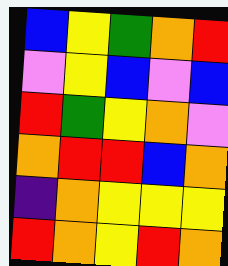[["blue", "yellow", "green", "orange", "red"], ["violet", "yellow", "blue", "violet", "blue"], ["red", "green", "yellow", "orange", "violet"], ["orange", "red", "red", "blue", "orange"], ["indigo", "orange", "yellow", "yellow", "yellow"], ["red", "orange", "yellow", "red", "orange"]]